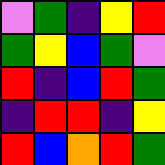[["violet", "green", "indigo", "yellow", "red"], ["green", "yellow", "blue", "green", "violet"], ["red", "indigo", "blue", "red", "green"], ["indigo", "red", "red", "indigo", "yellow"], ["red", "blue", "orange", "red", "green"]]